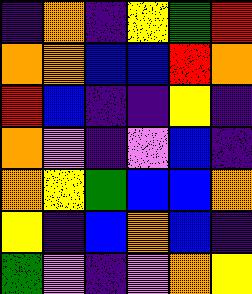[["indigo", "orange", "indigo", "yellow", "green", "red"], ["orange", "orange", "blue", "blue", "red", "orange"], ["red", "blue", "indigo", "indigo", "yellow", "indigo"], ["orange", "violet", "indigo", "violet", "blue", "indigo"], ["orange", "yellow", "green", "blue", "blue", "orange"], ["yellow", "indigo", "blue", "orange", "blue", "indigo"], ["green", "violet", "indigo", "violet", "orange", "yellow"]]